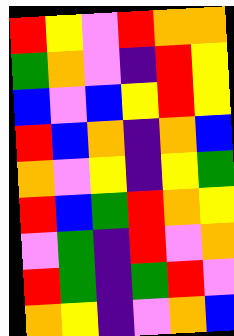[["red", "yellow", "violet", "red", "orange", "orange"], ["green", "orange", "violet", "indigo", "red", "yellow"], ["blue", "violet", "blue", "yellow", "red", "yellow"], ["red", "blue", "orange", "indigo", "orange", "blue"], ["orange", "violet", "yellow", "indigo", "yellow", "green"], ["red", "blue", "green", "red", "orange", "yellow"], ["violet", "green", "indigo", "red", "violet", "orange"], ["red", "green", "indigo", "green", "red", "violet"], ["orange", "yellow", "indigo", "violet", "orange", "blue"]]